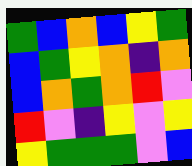[["green", "blue", "orange", "blue", "yellow", "green"], ["blue", "green", "yellow", "orange", "indigo", "orange"], ["blue", "orange", "green", "orange", "red", "violet"], ["red", "violet", "indigo", "yellow", "violet", "yellow"], ["yellow", "green", "green", "green", "violet", "blue"]]